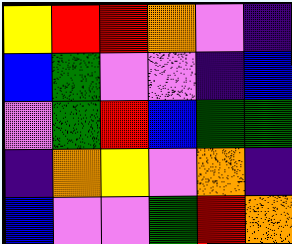[["yellow", "red", "red", "orange", "violet", "indigo"], ["blue", "green", "violet", "violet", "indigo", "blue"], ["violet", "green", "red", "blue", "green", "green"], ["indigo", "orange", "yellow", "violet", "orange", "indigo"], ["blue", "violet", "violet", "green", "red", "orange"]]